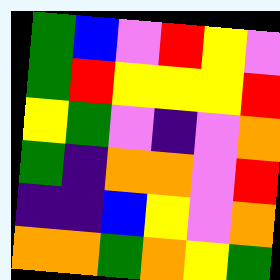[["green", "blue", "violet", "red", "yellow", "violet"], ["green", "red", "yellow", "yellow", "yellow", "red"], ["yellow", "green", "violet", "indigo", "violet", "orange"], ["green", "indigo", "orange", "orange", "violet", "red"], ["indigo", "indigo", "blue", "yellow", "violet", "orange"], ["orange", "orange", "green", "orange", "yellow", "green"]]